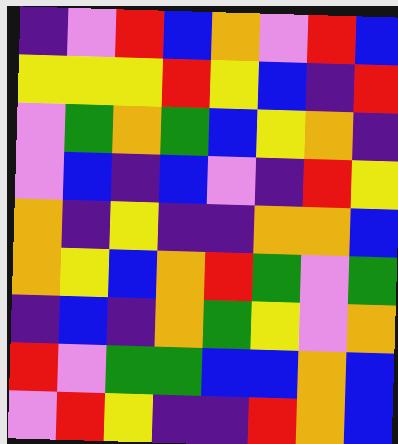[["indigo", "violet", "red", "blue", "orange", "violet", "red", "blue"], ["yellow", "yellow", "yellow", "red", "yellow", "blue", "indigo", "red"], ["violet", "green", "orange", "green", "blue", "yellow", "orange", "indigo"], ["violet", "blue", "indigo", "blue", "violet", "indigo", "red", "yellow"], ["orange", "indigo", "yellow", "indigo", "indigo", "orange", "orange", "blue"], ["orange", "yellow", "blue", "orange", "red", "green", "violet", "green"], ["indigo", "blue", "indigo", "orange", "green", "yellow", "violet", "orange"], ["red", "violet", "green", "green", "blue", "blue", "orange", "blue"], ["violet", "red", "yellow", "indigo", "indigo", "red", "orange", "blue"]]